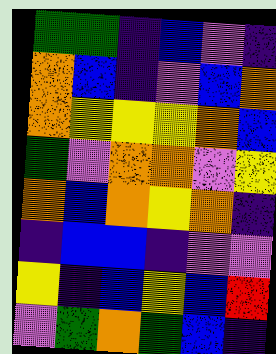[["green", "green", "indigo", "blue", "violet", "indigo"], ["orange", "blue", "indigo", "violet", "blue", "orange"], ["orange", "yellow", "yellow", "yellow", "orange", "blue"], ["green", "violet", "orange", "orange", "violet", "yellow"], ["orange", "blue", "orange", "yellow", "orange", "indigo"], ["indigo", "blue", "blue", "indigo", "violet", "violet"], ["yellow", "indigo", "blue", "yellow", "blue", "red"], ["violet", "green", "orange", "green", "blue", "indigo"]]